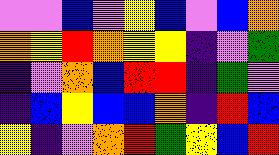[["violet", "violet", "blue", "violet", "yellow", "blue", "violet", "blue", "orange"], ["orange", "yellow", "red", "orange", "yellow", "yellow", "indigo", "violet", "green"], ["indigo", "violet", "orange", "blue", "red", "red", "indigo", "green", "violet"], ["indigo", "blue", "yellow", "blue", "blue", "orange", "indigo", "red", "blue"], ["yellow", "indigo", "violet", "orange", "red", "green", "yellow", "blue", "red"]]